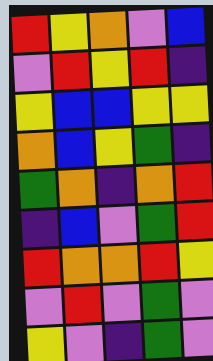[["red", "yellow", "orange", "violet", "blue"], ["violet", "red", "yellow", "red", "indigo"], ["yellow", "blue", "blue", "yellow", "yellow"], ["orange", "blue", "yellow", "green", "indigo"], ["green", "orange", "indigo", "orange", "red"], ["indigo", "blue", "violet", "green", "red"], ["red", "orange", "orange", "red", "yellow"], ["violet", "red", "violet", "green", "violet"], ["yellow", "violet", "indigo", "green", "violet"]]